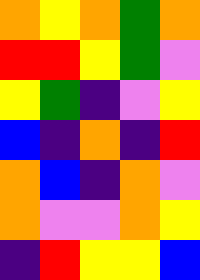[["orange", "yellow", "orange", "green", "orange"], ["red", "red", "yellow", "green", "violet"], ["yellow", "green", "indigo", "violet", "yellow"], ["blue", "indigo", "orange", "indigo", "red"], ["orange", "blue", "indigo", "orange", "violet"], ["orange", "violet", "violet", "orange", "yellow"], ["indigo", "red", "yellow", "yellow", "blue"]]